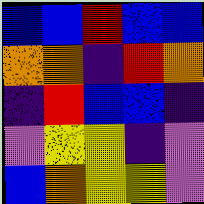[["blue", "blue", "red", "blue", "blue"], ["orange", "orange", "indigo", "red", "orange"], ["indigo", "red", "blue", "blue", "indigo"], ["violet", "yellow", "yellow", "indigo", "violet"], ["blue", "orange", "yellow", "yellow", "violet"]]